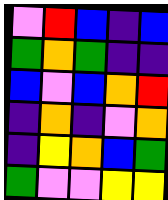[["violet", "red", "blue", "indigo", "blue"], ["green", "orange", "green", "indigo", "indigo"], ["blue", "violet", "blue", "orange", "red"], ["indigo", "orange", "indigo", "violet", "orange"], ["indigo", "yellow", "orange", "blue", "green"], ["green", "violet", "violet", "yellow", "yellow"]]